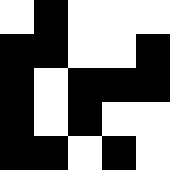[["white", "black", "white", "white", "white"], ["black", "black", "white", "white", "black"], ["black", "white", "black", "black", "black"], ["black", "white", "black", "white", "white"], ["black", "black", "white", "black", "white"]]